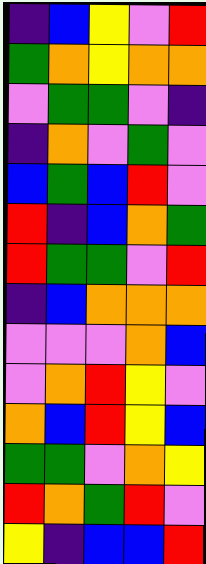[["indigo", "blue", "yellow", "violet", "red"], ["green", "orange", "yellow", "orange", "orange"], ["violet", "green", "green", "violet", "indigo"], ["indigo", "orange", "violet", "green", "violet"], ["blue", "green", "blue", "red", "violet"], ["red", "indigo", "blue", "orange", "green"], ["red", "green", "green", "violet", "red"], ["indigo", "blue", "orange", "orange", "orange"], ["violet", "violet", "violet", "orange", "blue"], ["violet", "orange", "red", "yellow", "violet"], ["orange", "blue", "red", "yellow", "blue"], ["green", "green", "violet", "orange", "yellow"], ["red", "orange", "green", "red", "violet"], ["yellow", "indigo", "blue", "blue", "red"]]